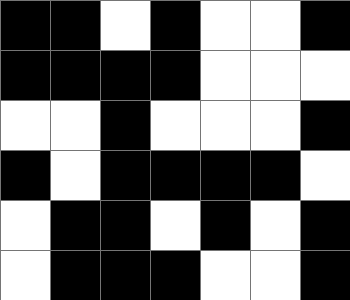[["black", "black", "white", "black", "white", "white", "black"], ["black", "black", "black", "black", "white", "white", "white"], ["white", "white", "black", "white", "white", "white", "black"], ["black", "white", "black", "black", "black", "black", "white"], ["white", "black", "black", "white", "black", "white", "black"], ["white", "black", "black", "black", "white", "white", "black"]]